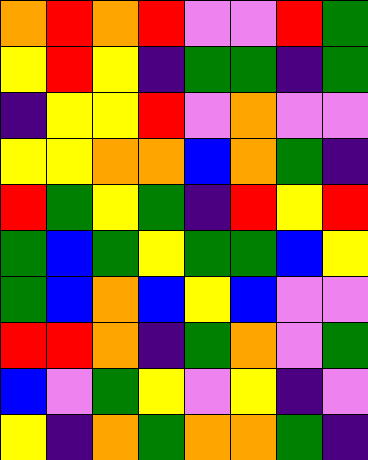[["orange", "red", "orange", "red", "violet", "violet", "red", "green"], ["yellow", "red", "yellow", "indigo", "green", "green", "indigo", "green"], ["indigo", "yellow", "yellow", "red", "violet", "orange", "violet", "violet"], ["yellow", "yellow", "orange", "orange", "blue", "orange", "green", "indigo"], ["red", "green", "yellow", "green", "indigo", "red", "yellow", "red"], ["green", "blue", "green", "yellow", "green", "green", "blue", "yellow"], ["green", "blue", "orange", "blue", "yellow", "blue", "violet", "violet"], ["red", "red", "orange", "indigo", "green", "orange", "violet", "green"], ["blue", "violet", "green", "yellow", "violet", "yellow", "indigo", "violet"], ["yellow", "indigo", "orange", "green", "orange", "orange", "green", "indigo"]]